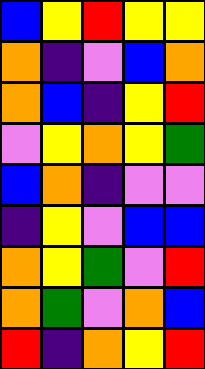[["blue", "yellow", "red", "yellow", "yellow"], ["orange", "indigo", "violet", "blue", "orange"], ["orange", "blue", "indigo", "yellow", "red"], ["violet", "yellow", "orange", "yellow", "green"], ["blue", "orange", "indigo", "violet", "violet"], ["indigo", "yellow", "violet", "blue", "blue"], ["orange", "yellow", "green", "violet", "red"], ["orange", "green", "violet", "orange", "blue"], ["red", "indigo", "orange", "yellow", "red"]]